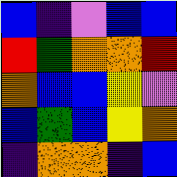[["blue", "indigo", "violet", "blue", "blue"], ["red", "green", "orange", "orange", "red"], ["orange", "blue", "blue", "yellow", "violet"], ["blue", "green", "blue", "yellow", "orange"], ["indigo", "orange", "orange", "indigo", "blue"]]